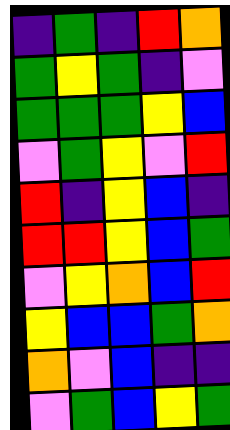[["indigo", "green", "indigo", "red", "orange"], ["green", "yellow", "green", "indigo", "violet"], ["green", "green", "green", "yellow", "blue"], ["violet", "green", "yellow", "violet", "red"], ["red", "indigo", "yellow", "blue", "indigo"], ["red", "red", "yellow", "blue", "green"], ["violet", "yellow", "orange", "blue", "red"], ["yellow", "blue", "blue", "green", "orange"], ["orange", "violet", "blue", "indigo", "indigo"], ["violet", "green", "blue", "yellow", "green"]]